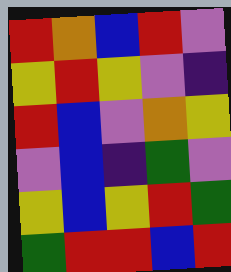[["red", "orange", "blue", "red", "violet"], ["yellow", "red", "yellow", "violet", "indigo"], ["red", "blue", "violet", "orange", "yellow"], ["violet", "blue", "indigo", "green", "violet"], ["yellow", "blue", "yellow", "red", "green"], ["green", "red", "red", "blue", "red"]]